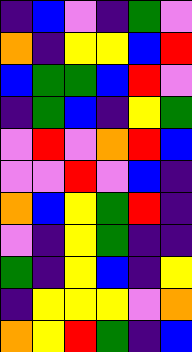[["indigo", "blue", "violet", "indigo", "green", "violet"], ["orange", "indigo", "yellow", "yellow", "blue", "red"], ["blue", "green", "green", "blue", "red", "violet"], ["indigo", "green", "blue", "indigo", "yellow", "green"], ["violet", "red", "violet", "orange", "red", "blue"], ["violet", "violet", "red", "violet", "blue", "indigo"], ["orange", "blue", "yellow", "green", "red", "indigo"], ["violet", "indigo", "yellow", "green", "indigo", "indigo"], ["green", "indigo", "yellow", "blue", "indigo", "yellow"], ["indigo", "yellow", "yellow", "yellow", "violet", "orange"], ["orange", "yellow", "red", "green", "indigo", "blue"]]